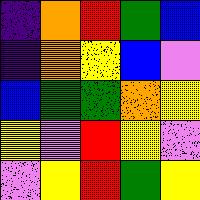[["indigo", "orange", "red", "green", "blue"], ["indigo", "orange", "yellow", "blue", "violet"], ["blue", "green", "green", "orange", "yellow"], ["yellow", "violet", "red", "yellow", "violet"], ["violet", "yellow", "red", "green", "yellow"]]